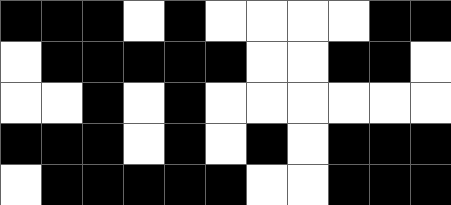[["black", "black", "black", "white", "black", "white", "white", "white", "white", "black", "black"], ["white", "black", "black", "black", "black", "black", "white", "white", "black", "black", "white"], ["white", "white", "black", "white", "black", "white", "white", "white", "white", "white", "white"], ["black", "black", "black", "white", "black", "white", "black", "white", "black", "black", "black"], ["white", "black", "black", "black", "black", "black", "white", "white", "black", "black", "black"]]